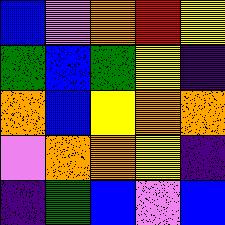[["blue", "violet", "orange", "red", "yellow"], ["green", "blue", "green", "yellow", "indigo"], ["orange", "blue", "yellow", "orange", "orange"], ["violet", "orange", "orange", "yellow", "indigo"], ["indigo", "green", "blue", "violet", "blue"]]